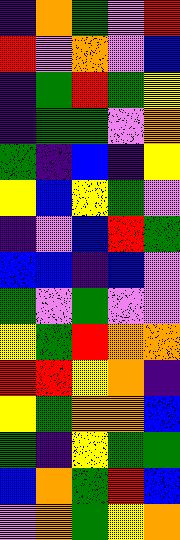[["indigo", "orange", "green", "violet", "red"], ["red", "violet", "orange", "violet", "blue"], ["indigo", "green", "red", "green", "yellow"], ["indigo", "green", "green", "violet", "orange"], ["green", "indigo", "blue", "indigo", "yellow"], ["yellow", "blue", "yellow", "green", "violet"], ["indigo", "violet", "blue", "red", "green"], ["blue", "blue", "indigo", "blue", "violet"], ["green", "violet", "green", "violet", "violet"], ["yellow", "green", "red", "orange", "orange"], ["red", "red", "yellow", "orange", "indigo"], ["yellow", "green", "orange", "orange", "blue"], ["green", "indigo", "yellow", "green", "green"], ["blue", "orange", "green", "red", "blue"], ["violet", "orange", "green", "yellow", "orange"]]